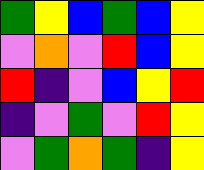[["green", "yellow", "blue", "green", "blue", "yellow"], ["violet", "orange", "violet", "red", "blue", "yellow"], ["red", "indigo", "violet", "blue", "yellow", "red"], ["indigo", "violet", "green", "violet", "red", "yellow"], ["violet", "green", "orange", "green", "indigo", "yellow"]]